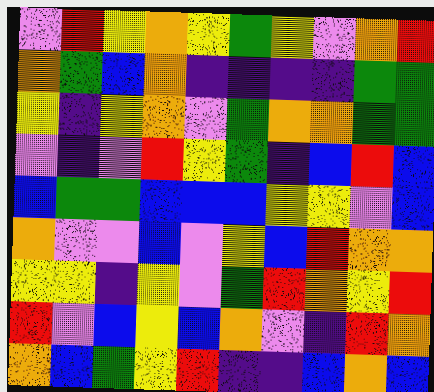[["violet", "red", "yellow", "orange", "yellow", "green", "yellow", "violet", "orange", "red"], ["orange", "green", "blue", "orange", "indigo", "indigo", "indigo", "indigo", "green", "green"], ["yellow", "indigo", "yellow", "orange", "violet", "green", "orange", "orange", "green", "green"], ["violet", "indigo", "violet", "red", "yellow", "green", "indigo", "blue", "red", "blue"], ["blue", "green", "green", "blue", "blue", "blue", "yellow", "yellow", "violet", "blue"], ["orange", "violet", "violet", "blue", "violet", "yellow", "blue", "red", "orange", "orange"], ["yellow", "yellow", "indigo", "yellow", "violet", "green", "red", "orange", "yellow", "red"], ["red", "violet", "blue", "yellow", "blue", "orange", "violet", "indigo", "red", "orange"], ["orange", "blue", "green", "yellow", "red", "indigo", "indigo", "blue", "orange", "blue"]]